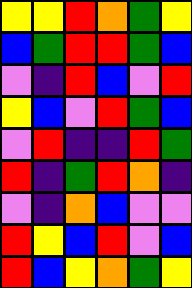[["yellow", "yellow", "red", "orange", "green", "yellow"], ["blue", "green", "red", "red", "green", "blue"], ["violet", "indigo", "red", "blue", "violet", "red"], ["yellow", "blue", "violet", "red", "green", "blue"], ["violet", "red", "indigo", "indigo", "red", "green"], ["red", "indigo", "green", "red", "orange", "indigo"], ["violet", "indigo", "orange", "blue", "violet", "violet"], ["red", "yellow", "blue", "red", "violet", "blue"], ["red", "blue", "yellow", "orange", "green", "yellow"]]